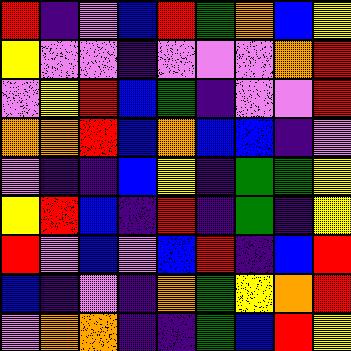[["red", "indigo", "violet", "blue", "red", "green", "orange", "blue", "yellow"], ["yellow", "violet", "violet", "indigo", "violet", "violet", "violet", "orange", "red"], ["violet", "yellow", "red", "blue", "green", "indigo", "violet", "violet", "red"], ["orange", "orange", "red", "blue", "orange", "blue", "blue", "indigo", "violet"], ["violet", "indigo", "indigo", "blue", "yellow", "indigo", "green", "green", "yellow"], ["yellow", "red", "blue", "indigo", "red", "indigo", "green", "indigo", "yellow"], ["red", "violet", "blue", "violet", "blue", "red", "indigo", "blue", "red"], ["blue", "indigo", "violet", "indigo", "orange", "green", "yellow", "orange", "red"], ["violet", "orange", "orange", "indigo", "indigo", "green", "blue", "red", "yellow"]]